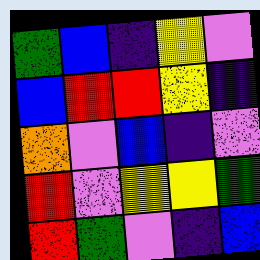[["green", "blue", "indigo", "yellow", "violet"], ["blue", "red", "red", "yellow", "indigo"], ["orange", "violet", "blue", "indigo", "violet"], ["red", "violet", "yellow", "yellow", "green"], ["red", "green", "violet", "indigo", "blue"]]